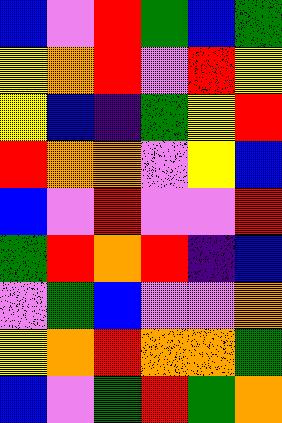[["blue", "violet", "red", "green", "blue", "green"], ["yellow", "orange", "red", "violet", "red", "yellow"], ["yellow", "blue", "indigo", "green", "yellow", "red"], ["red", "orange", "orange", "violet", "yellow", "blue"], ["blue", "violet", "red", "violet", "violet", "red"], ["green", "red", "orange", "red", "indigo", "blue"], ["violet", "green", "blue", "violet", "violet", "orange"], ["yellow", "orange", "red", "orange", "orange", "green"], ["blue", "violet", "green", "red", "green", "orange"]]